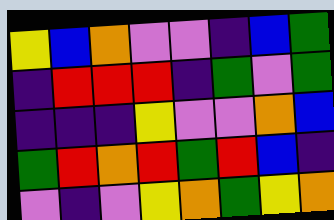[["yellow", "blue", "orange", "violet", "violet", "indigo", "blue", "green"], ["indigo", "red", "red", "red", "indigo", "green", "violet", "green"], ["indigo", "indigo", "indigo", "yellow", "violet", "violet", "orange", "blue"], ["green", "red", "orange", "red", "green", "red", "blue", "indigo"], ["violet", "indigo", "violet", "yellow", "orange", "green", "yellow", "orange"]]